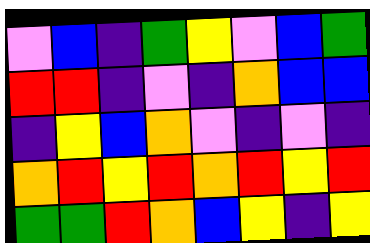[["violet", "blue", "indigo", "green", "yellow", "violet", "blue", "green"], ["red", "red", "indigo", "violet", "indigo", "orange", "blue", "blue"], ["indigo", "yellow", "blue", "orange", "violet", "indigo", "violet", "indigo"], ["orange", "red", "yellow", "red", "orange", "red", "yellow", "red"], ["green", "green", "red", "orange", "blue", "yellow", "indigo", "yellow"]]